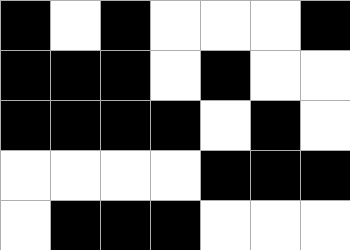[["black", "white", "black", "white", "white", "white", "black"], ["black", "black", "black", "white", "black", "white", "white"], ["black", "black", "black", "black", "white", "black", "white"], ["white", "white", "white", "white", "black", "black", "black"], ["white", "black", "black", "black", "white", "white", "white"]]